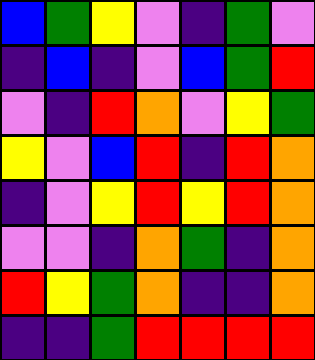[["blue", "green", "yellow", "violet", "indigo", "green", "violet"], ["indigo", "blue", "indigo", "violet", "blue", "green", "red"], ["violet", "indigo", "red", "orange", "violet", "yellow", "green"], ["yellow", "violet", "blue", "red", "indigo", "red", "orange"], ["indigo", "violet", "yellow", "red", "yellow", "red", "orange"], ["violet", "violet", "indigo", "orange", "green", "indigo", "orange"], ["red", "yellow", "green", "orange", "indigo", "indigo", "orange"], ["indigo", "indigo", "green", "red", "red", "red", "red"]]